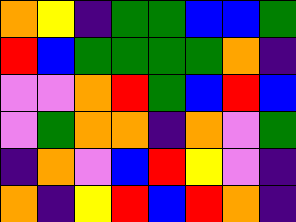[["orange", "yellow", "indigo", "green", "green", "blue", "blue", "green"], ["red", "blue", "green", "green", "green", "green", "orange", "indigo"], ["violet", "violet", "orange", "red", "green", "blue", "red", "blue"], ["violet", "green", "orange", "orange", "indigo", "orange", "violet", "green"], ["indigo", "orange", "violet", "blue", "red", "yellow", "violet", "indigo"], ["orange", "indigo", "yellow", "red", "blue", "red", "orange", "indigo"]]